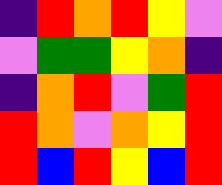[["indigo", "red", "orange", "red", "yellow", "violet"], ["violet", "green", "green", "yellow", "orange", "indigo"], ["indigo", "orange", "red", "violet", "green", "red"], ["red", "orange", "violet", "orange", "yellow", "red"], ["red", "blue", "red", "yellow", "blue", "red"]]